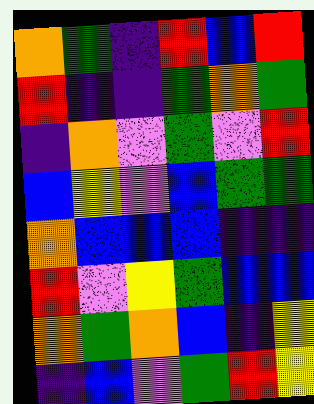[["orange", "green", "indigo", "red", "blue", "red"], ["red", "indigo", "indigo", "green", "orange", "green"], ["indigo", "orange", "violet", "green", "violet", "red"], ["blue", "yellow", "violet", "blue", "green", "green"], ["orange", "blue", "blue", "blue", "indigo", "indigo"], ["red", "violet", "yellow", "green", "blue", "blue"], ["orange", "green", "orange", "blue", "indigo", "yellow"], ["indigo", "blue", "violet", "green", "red", "yellow"]]